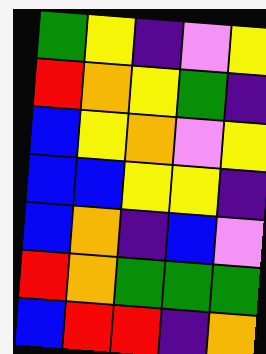[["green", "yellow", "indigo", "violet", "yellow"], ["red", "orange", "yellow", "green", "indigo"], ["blue", "yellow", "orange", "violet", "yellow"], ["blue", "blue", "yellow", "yellow", "indigo"], ["blue", "orange", "indigo", "blue", "violet"], ["red", "orange", "green", "green", "green"], ["blue", "red", "red", "indigo", "orange"]]